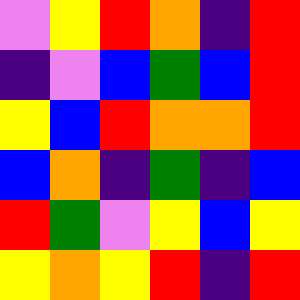[["violet", "yellow", "red", "orange", "indigo", "red"], ["indigo", "violet", "blue", "green", "blue", "red"], ["yellow", "blue", "red", "orange", "orange", "red"], ["blue", "orange", "indigo", "green", "indigo", "blue"], ["red", "green", "violet", "yellow", "blue", "yellow"], ["yellow", "orange", "yellow", "red", "indigo", "red"]]